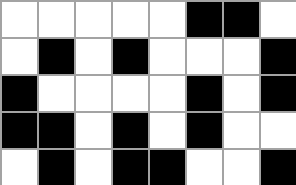[["white", "white", "white", "white", "white", "black", "black", "white"], ["white", "black", "white", "black", "white", "white", "white", "black"], ["black", "white", "white", "white", "white", "black", "white", "black"], ["black", "black", "white", "black", "white", "black", "white", "white"], ["white", "black", "white", "black", "black", "white", "white", "black"]]